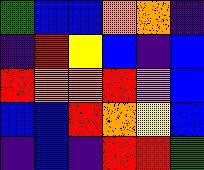[["green", "blue", "blue", "orange", "orange", "indigo"], ["indigo", "red", "yellow", "blue", "indigo", "blue"], ["red", "orange", "orange", "red", "violet", "blue"], ["blue", "blue", "red", "orange", "yellow", "blue"], ["indigo", "blue", "indigo", "red", "red", "green"]]